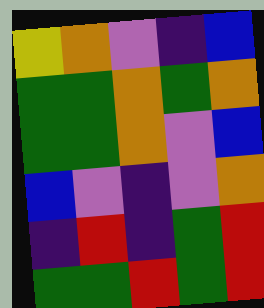[["yellow", "orange", "violet", "indigo", "blue"], ["green", "green", "orange", "green", "orange"], ["green", "green", "orange", "violet", "blue"], ["blue", "violet", "indigo", "violet", "orange"], ["indigo", "red", "indigo", "green", "red"], ["green", "green", "red", "green", "red"]]